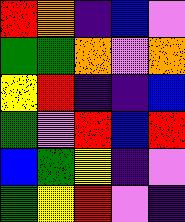[["red", "orange", "indigo", "blue", "violet"], ["green", "green", "orange", "violet", "orange"], ["yellow", "red", "indigo", "indigo", "blue"], ["green", "violet", "red", "blue", "red"], ["blue", "green", "yellow", "indigo", "violet"], ["green", "yellow", "red", "violet", "indigo"]]